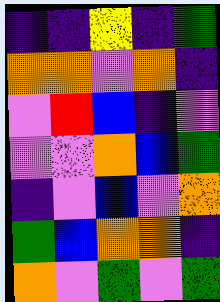[["indigo", "indigo", "yellow", "indigo", "green"], ["orange", "orange", "violet", "orange", "indigo"], ["violet", "red", "blue", "indigo", "violet"], ["violet", "violet", "orange", "blue", "green"], ["indigo", "violet", "blue", "violet", "orange"], ["green", "blue", "orange", "orange", "indigo"], ["orange", "violet", "green", "violet", "green"]]